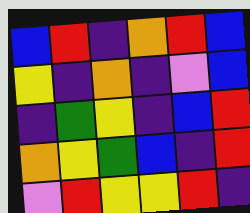[["blue", "red", "indigo", "orange", "red", "blue"], ["yellow", "indigo", "orange", "indigo", "violet", "blue"], ["indigo", "green", "yellow", "indigo", "blue", "red"], ["orange", "yellow", "green", "blue", "indigo", "red"], ["violet", "red", "yellow", "yellow", "red", "indigo"]]